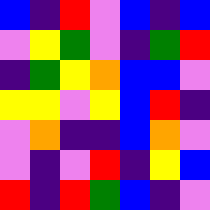[["blue", "indigo", "red", "violet", "blue", "indigo", "blue"], ["violet", "yellow", "green", "violet", "indigo", "green", "red"], ["indigo", "green", "yellow", "orange", "blue", "blue", "violet"], ["yellow", "yellow", "violet", "yellow", "blue", "red", "indigo"], ["violet", "orange", "indigo", "indigo", "blue", "orange", "violet"], ["violet", "indigo", "violet", "red", "indigo", "yellow", "blue"], ["red", "indigo", "red", "green", "blue", "indigo", "violet"]]